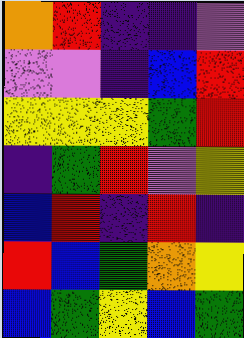[["orange", "red", "indigo", "indigo", "violet"], ["violet", "violet", "indigo", "blue", "red"], ["yellow", "yellow", "yellow", "green", "red"], ["indigo", "green", "red", "violet", "yellow"], ["blue", "red", "indigo", "red", "indigo"], ["red", "blue", "green", "orange", "yellow"], ["blue", "green", "yellow", "blue", "green"]]